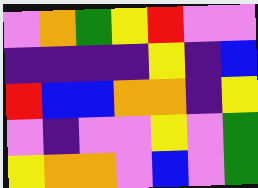[["violet", "orange", "green", "yellow", "red", "violet", "violet"], ["indigo", "indigo", "indigo", "indigo", "yellow", "indigo", "blue"], ["red", "blue", "blue", "orange", "orange", "indigo", "yellow"], ["violet", "indigo", "violet", "violet", "yellow", "violet", "green"], ["yellow", "orange", "orange", "violet", "blue", "violet", "green"]]